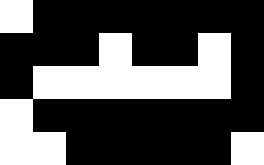[["white", "black", "black", "black", "black", "black", "black", "black"], ["black", "black", "black", "white", "black", "black", "white", "black"], ["black", "white", "white", "white", "white", "white", "white", "black"], ["white", "black", "black", "black", "black", "black", "black", "black"], ["white", "white", "black", "black", "black", "black", "black", "white"]]